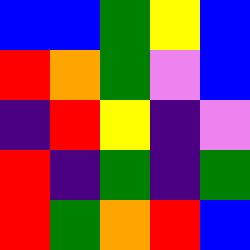[["blue", "blue", "green", "yellow", "blue"], ["red", "orange", "green", "violet", "blue"], ["indigo", "red", "yellow", "indigo", "violet"], ["red", "indigo", "green", "indigo", "green"], ["red", "green", "orange", "red", "blue"]]